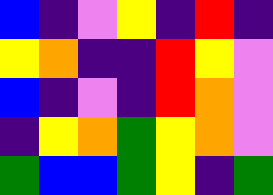[["blue", "indigo", "violet", "yellow", "indigo", "red", "indigo"], ["yellow", "orange", "indigo", "indigo", "red", "yellow", "violet"], ["blue", "indigo", "violet", "indigo", "red", "orange", "violet"], ["indigo", "yellow", "orange", "green", "yellow", "orange", "violet"], ["green", "blue", "blue", "green", "yellow", "indigo", "green"]]